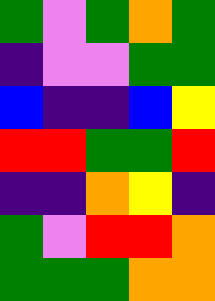[["green", "violet", "green", "orange", "green"], ["indigo", "violet", "violet", "green", "green"], ["blue", "indigo", "indigo", "blue", "yellow"], ["red", "red", "green", "green", "red"], ["indigo", "indigo", "orange", "yellow", "indigo"], ["green", "violet", "red", "red", "orange"], ["green", "green", "green", "orange", "orange"]]